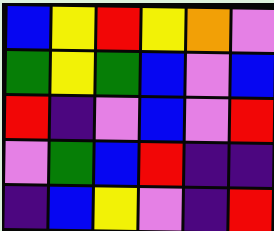[["blue", "yellow", "red", "yellow", "orange", "violet"], ["green", "yellow", "green", "blue", "violet", "blue"], ["red", "indigo", "violet", "blue", "violet", "red"], ["violet", "green", "blue", "red", "indigo", "indigo"], ["indigo", "blue", "yellow", "violet", "indigo", "red"]]